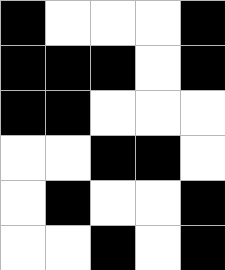[["black", "white", "white", "white", "black"], ["black", "black", "black", "white", "black"], ["black", "black", "white", "white", "white"], ["white", "white", "black", "black", "white"], ["white", "black", "white", "white", "black"], ["white", "white", "black", "white", "black"]]